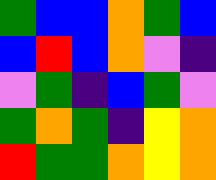[["green", "blue", "blue", "orange", "green", "blue"], ["blue", "red", "blue", "orange", "violet", "indigo"], ["violet", "green", "indigo", "blue", "green", "violet"], ["green", "orange", "green", "indigo", "yellow", "orange"], ["red", "green", "green", "orange", "yellow", "orange"]]